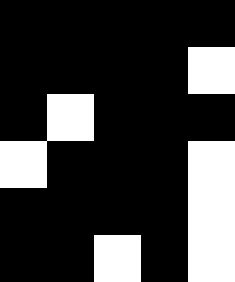[["black", "black", "black", "black", "black"], ["black", "black", "black", "black", "white"], ["black", "white", "black", "black", "black"], ["white", "black", "black", "black", "white"], ["black", "black", "black", "black", "white"], ["black", "black", "white", "black", "white"]]